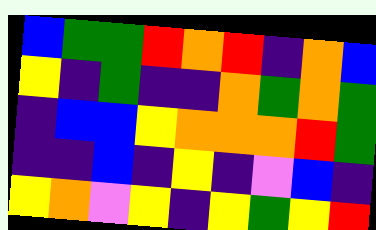[["blue", "green", "green", "red", "orange", "red", "indigo", "orange", "blue"], ["yellow", "indigo", "green", "indigo", "indigo", "orange", "green", "orange", "green"], ["indigo", "blue", "blue", "yellow", "orange", "orange", "orange", "red", "green"], ["indigo", "indigo", "blue", "indigo", "yellow", "indigo", "violet", "blue", "indigo"], ["yellow", "orange", "violet", "yellow", "indigo", "yellow", "green", "yellow", "red"]]